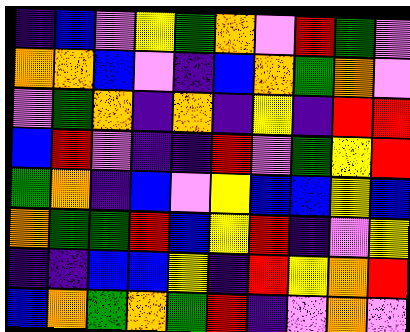[["indigo", "blue", "violet", "yellow", "green", "orange", "violet", "red", "green", "violet"], ["orange", "orange", "blue", "violet", "indigo", "blue", "orange", "green", "orange", "violet"], ["violet", "green", "orange", "indigo", "orange", "indigo", "yellow", "indigo", "red", "red"], ["blue", "red", "violet", "indigo", "indigo", "red", "violet", "green", "yellow", "red"], ["green", "orange", "indigo", "blue", "violet", "yellow", "blue", "blue", "yellow", "blue"], ["orange", "green", "green", "red", "blue", "yellow", "red", "indigo", "violet", "yellow"], ["indigo", "indigo", "blue", "blue", "yellow", "indigo", "red", "yellow", "orange", "red"], ["blue", "orange", "green", "orange", "green", "red", "indigo", "violet", "orange", "violet"]]